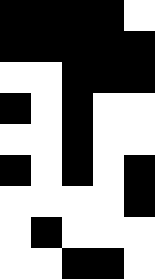[["black", "black", "black", "black", "white"], ["black", "black", "black", "black", "black"], ["white", "white", "black", "black", "black"], ["black", "white", "black", "white", "white"], ["white", "white", "black", "white", "white"], ["black", "white", "black", "white", "black"], ["white", "white", "white", "white", "black"], ["white", "black", "white", "white", "white"], ["white", "white", "black", "black", "white"]]